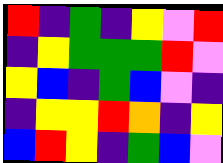[["red", "indigo", "green", "indigo", "yellow", "violet", "red"], ["indigo", "yellow", "green", "green", "green", "red", "violet"], ["yellow", "blue", "indigo", "green", "blue", "violet", "indigo"], ["indigo", "yellow", "yellow", "red", "orange", "indigo", "yellow"], ["blue", "red", "yellow", "indigo", "green", "blue", "violet"]]